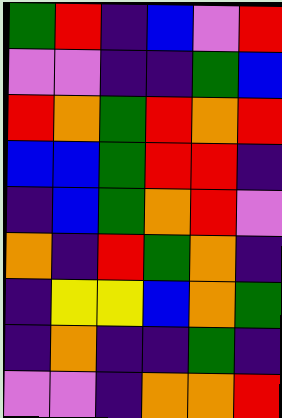[["green", "red", "indigo", "blue", "violet", "red"], ["violet", "violet", "indigo", "indigo", "green", "blue"], ["red", "orange", "green", "red", "orange", "red"], ["blue", "blue", "green", "red", "red", "indigo"], ["indigo", "blue", "green", "orange", "red", "violet"], ["orange", "indigo", "red", "green", "orange", "indigo"], ["indigo", "yellow", "yellow", "blue", "orange", "green"], ["indigo", "orange", "indigo", "indigo", "green", "indigo"], ["violet", "violet", "indigo", "orange", "orange", "red"]]